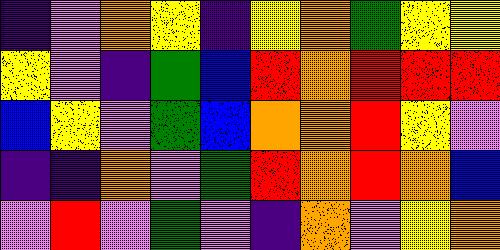[["indigo", "violet", "orange", "yellow", "indigo", "yellow", "orange", "green", "yellow", "yellow"], ["yellow", "violet", "indigo", "green", "blue", "red", "orange", "red", "red", "red"], ["blue", "yellow", "violet", "green", "blue", "orange", "orange", "red", "yellow", "violet"], ["indigo", "indigo", "orange", "violet", "green", "red", "orange", "red", "orange", "blue"], ["violet", "red", "violet", "green", "violet", "indigo", "orange", "violet", "yellow", "orange"]]